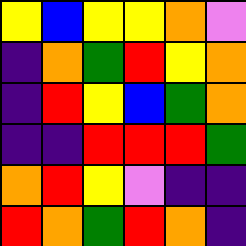[["yellow", "blue", "yellow", "yellow", "orange", "violet"], ["indigo", "orange", "green", "red", "yellow", "orange"], ["indigo", "red", "yellow", "blue", "green", "orange"], ["indigo", "indigo", "red", "red", "red", "green"], ["orange", "red", "yellow", "violet", "indigo", "indigo"], ["red", "orange", "green", "red", "orange", "indigo"]]